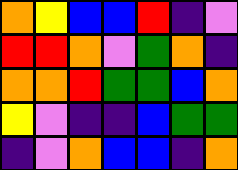[["orange", "yellow", "blue", "blue", "red", "indigo", "violet"], ["red", "red", "orange", "violet", "green", "orange", "indigo"], ["orange", "orange", "red", "green", "green", "blue", "orange"], ["yellow", "violet", "indigo", "indigo", "blue", "green", "green"], ["indigo", "violet", "orange", "blue", "blue", "indigo", "orange"]]